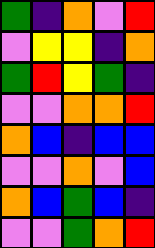[["green", "indigo", "orange", "violet", "red"], ["violet", "yellow", "yellow", "indigo", "orange"], ["green", "red", "yellow", "green", "indigo"], ["violet", "violet", "orange", "orange", "red"], ["orange", "blue", "indigo", "blue", "blue"], ["violet", "violet", "orange", "violet", "blue"], ["orange", "blue", "green", "blue", "indigo"], ["violet", "violet", "green", "orange", "red"]]